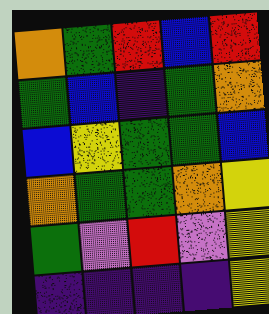[["orange", "green", "red", "blue", "red"], ["green", "blue", "indigo", "green", "orange"], ["blue", "yellow", "green", "green", "blue"], ["orange", "green", "green", "orange", "yellow"], ["green", "violet", "red", "violet", "yellow"], ["indigo", "indigo", "indigo", "indigo", "yellow"]]